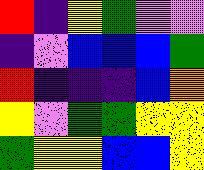[["red", "indigo", "yellow", "green", "violet", "violet"], ["indigo", "violet", "blue", "blue", "blue", "green"], ["red", "indigo", "indigo", "indigo", "blue", "orange"], ["yellow", "violet", "green", "green", "yellow", "yellow"], ["green", "yellow", "yellow", "blue", "blue", "yellow"]]